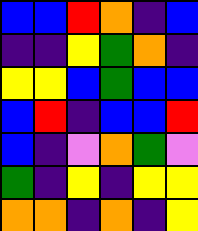[["blue", "blue", "red", "orange", "indigo", "blue"], ["indigo", "indigo", "yellow", "green", "orange", "indigo"], ["yellow", "yellow", "blue", "green", "blue", "blue"], ["blue", "red", "indigo", "blue", "blue", "red"], ["blue", "indigo", "violet", "orange", "green", "violet"], ["green", "indigo", "yellow", "indigo", "yellow", "yellow"], ["orange", "orange", "indigo", "orange", "indigo", "yellow"]]